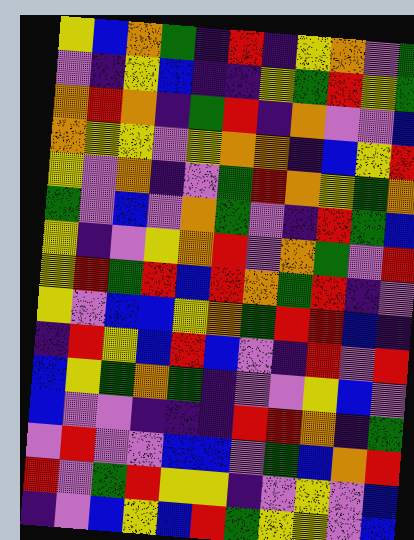[["yellow", "blue", "orange", "green", "indigo", "red", "indigo", "yellow", "orange", "violet", "green"], ["violet", "indigo", "yellow", "blue", "indigo", "indigo", "yellow", "green", "red", "yellow", "green"], ["orange", "red", "orange", "indigo", "green", "red", "indigo", "orange", "violet", "violet", "blue"], ["orange", "yellow", "yellow", "violet", "yellow", "orange", "orange", "indigo", "blue", "yellow", "red"], ["yellow", "violet", "orange", "indigo", "violet", "green", "red", "orange", "yellow", "green", "orange"], ["green", "violet", "blue", "violet", "orange", "green", "violet", "indigo", "red", "green", "blue"], ["yellow", "indigo", "violet", "yellow", "orange", "red", "violet", "orange", "green", "violet", "red"], ["yellow", "red", "green", "red", "blue", "red", "orange", "green", "red", "indigo", "violet"], ["yellow", "violet", "blue", "blue", "yellow", "orange", "green", "red", "red", "blue", "indigo"], ["indigo", "red", "yellow", "blue", "red", "blue", "violet", "indigo", "red", "violet", "red"], ["blue", "yellow", "green", "orange", "green", "indigo", "violet", "violet", "yellow", "blue", "violet"], ["blue", "violet", "violet", "indigo", "indigo", "indigo", "red", "red", "orange", "indigo", "green"], ["violet", "red", "violet", "violet", "blue", "blue", "violet", "green", "blue", "orange", "red"], ["red", "violet", "green", "red", "yellow", "yellow", "indigo", "violet", "yellow", "violet", "blue"], ["indigo", "violet", "blue", "yellow", "blue", "red", "green", "yellow", "yellow", "violet", "blue"]]